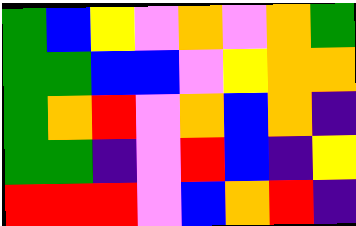[["green", "blue", "yellow", "violet", "orange", "violet", "orange", "green"], ["green", "green", "blue", "blue", "violet", "yellow", "orange", "orange"], ["green", "orange", "red", "violet", "orange", "blue", "orange", "indigo"], ["green", "green", "indigo", "violet", "red", "blue", "indigo", "yellow"], ["red", "red", "red", "violet", "blue", "orange", "red", "indigo"]]